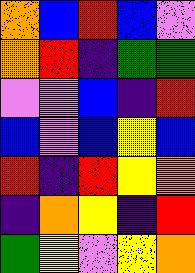[["orange", "blue", "red", "blue", "violet"], ["orange", "red", "indigo", "green", "green"], ["violet", "violet", "blue", "indigo", "red"], ["blue", "violet", "blue", "yellow", "blue"], ["red", "indigo", "red", "yellow", "orange"], ["indigo", "orange", "yellow", "indigo", "red"], ["green", "yellow", "violet", "yellow", "orange"]]